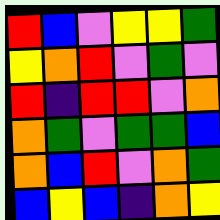[["red", "blue", "violet", "yellow", "yellow", "green"], ["yellow", "orange", "red", "violet", "green", "violet"], ["red", "indigo", "red", "red", "violet", "orange"], ["orange", "green", "violet", "green", "green", "blue"], ["orange", "blue", "red", "violet", "orange", "green"], ["blue", "yellow", "blue", "indigo", "orange", "yellow"]]